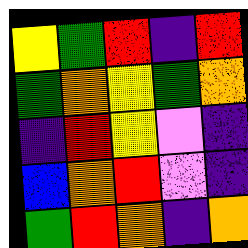[["yellow", "green", "red", "indigo", "red"], ["green", "orange", "yellow", "green", "orange"], ["indigo", "red", "yellow", "violet", "indigo"], ["blue", "orange", "red", "violet", "indigo"], ["green", "red", "orange", "indigo", "orange"]]